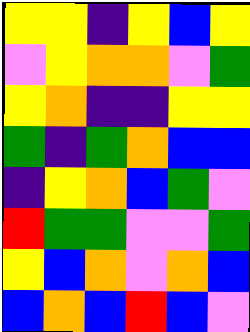[["yellow", "yellow", "indigo", "yellow", "blue", "yellow"], ["violet", "yellow", "orange", "orange", "violet", "green"], ["yellow", "orange", "indigo", "indigo", "yellow", "yellow"], ["green", "indigo", "green", "orange", "blue", "blue"], ["indigo", "yellow", "orange", "blue", "green", "violet"], ["red", "green", "green", "violet", "violet", "green"], ["yellow", "blue", "orange", "violet", "orange", "blue"], ["blue", "orange", "blue", "red", "blue", "violet"]]